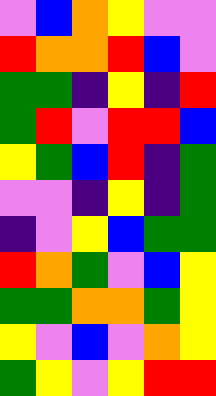[["violet", "blue", "orange", "yellow", "violet", "violet"], ["red", "orange", "orange", "red", "blue", "violet"], ["green", "green", "indigo", "yellow", "indigo", "red"], ["green", "red", "violet", "red", "red", "blue"], ["yellow", "green", "blue", "red", "indigo", "green"], ["violet", "violet", "indigo", "yellow", "indigo", "green"], ["indigo", "violet", "yellow", "blue", "green", "green"], ["red", "orange", "green", "violet", "blue", "yellow"], ["green", "green", "orange", "orange", "green", "yellow"], ["yellow", "violet", "blue", "violet", "orange", "yellow"], ["green", "yellow", "violet", "yellow", "red", "red"]]